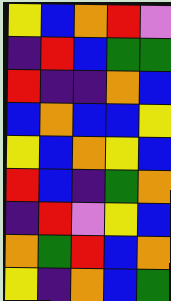[["yellow", "blue", "orange", "red", "violet"], ["indigo", "red", "blue", "green", "green"], ["red", "indigo", "indigo", "orange", "blue"], ["blue", "orange", "blue", "blue", "yellow"], ["yellow", "blue", "orange", "yellow", "blue"], ["red", "blue", "indigo", "green", "orange"], ["indigo", "red", "violet", "yellow", "blue"], ["orange", "green", "red", "blue", "orange"], ["yellow", "indigo", "orange", "blue", "green"]]